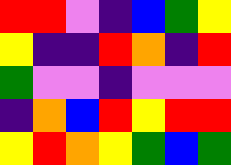[["red", "red", "violet", "indigo", "blue", "green", "yellow"], ["yellow", "indigo", "indigo", "red", "orange", "indigo", "red"], ["green", "violet", "violet", "indigo", "violet", "violet", "violet"], ["indigo", "orange", "blue", "red", "yellow", "red", "red"], ["yellow", "red", "orange", "yellow", "green", "blue", "green"]]